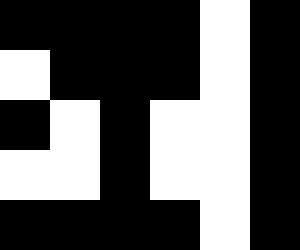[["black", "black", "black", "black", "white", "black"], ["white", "black", "black", "black", "white", "black"], ["black", "white", "black", "white", "white", "black"], ["white", "white", "black", "white", "white", "black"], ["black", "black", "black", "black", "white", "black"]]